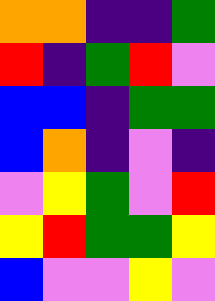[["orange", "orange", "indigo", "indigo", "green"], ["red", "indigo", "green", "red", "violet"], ["blue", "blue", "indigo", "green", "green"], ["blue", "orange", "indigo", "violet", "indigo"], ["violet", "yellow", "green", "violet", "red"], ["yellow", "red", "green", "green", "yellow"], ["blue", "violet", "violet", "yellow", "violet"]]